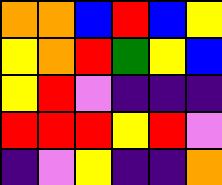[["orange", "orange", "blue", "red", "blue", "yellow"], ["yellow", "orange", "red", "green", "yellow", "blue"], ["yellow", "red", "violet", "indigo", "indigo", "indigo"], ["red", "red", "red", "yellow", "red", "violet"], ["indigo", "violet", "yellow", "indigo", "indigo", "orange"]]